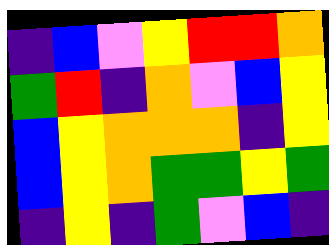[["indigo", "blue", "violet", "yellow", "red", "red", "orange"], ["green", "red", "indigo", "orange", "violet", "blue", "yellow"], ["blue", "yellow", "orange", "orange", "orange", "indigo", "yellow"], ["blue", "yellow", "orange", "green", "green", "yellow", "green"], ["indigo", "yellow", "indigo", "green", "violet", "blue", "indigo"]]